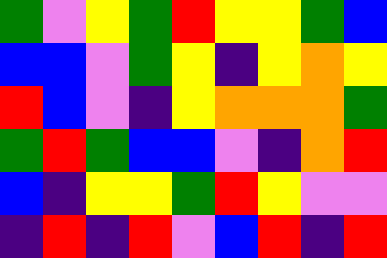[["green", "violet", "yellow", "green", "red", "yellow", "yellow", "green", "blue"], ["blue", "blue", "violet", "green", "yellow", "indigo", "yellow", "orange", "yellow"], ["red", "blue", "violet", "indigo", "yellow", "orange", "orange", "orange", "green"], ["green", "red", "green", "blue", "blue", "violet", "indigo", "orange", "red"], ["blue", "indigo", "yellow", "yellow", "green", "red", "yellow", "violet", "violet"], ["indigo", "red", "indigo", "red", "violet", "blue", "red", "indigo", "red"]]